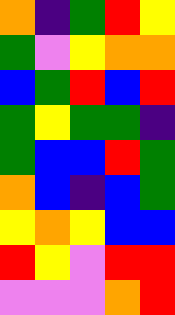[["orange", "indigo", "green", "red", "yellow"], ["green", "violet", "yellow", "orange", "orange"], ["blue", "green", "red", "blue", "red"], ["green", "yellow", "green", "green", "indigo"], ["green", "blue", "blue", "red", "green"], ["orange", "blue", "indigo", "blue", "green"], ["yellow", "orange", "yellow", "blue", "blue"], ["red", "yellow", "violet", "red", "red"], ["violet", "violet", "violet", "orange", "red"]]